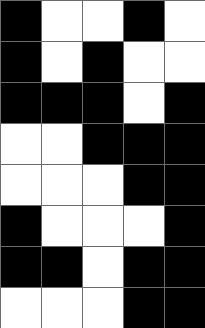[["black", "white", "white", "black", "white"], ["black", "white", "black", "white", "white"], ["black", "black", "black", "white", "black"], ["white", "white", "black", "black", "black"], ["white", "white", "white", "black", "black"], ["black", "white", "white", "white", "black"], ["black", "black", "white", "black", "black"], ["white", "white", "white", "black", "black"]]